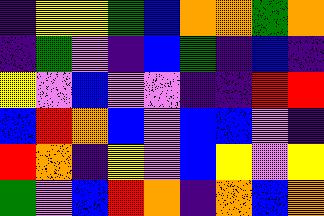[["indigo", "yellow", "yellow", "green", "blue", "orange", "orange", "green", "orange"], ["indigo", "green", "violet", "indigo", "blue", "green", "indigo", "blue", "indigo"], ["yellow", "violet", "blue", "violet", "violet", "indigo", "indigo", "red", "red"], ["blue", "red", "orange", "blue", "violet", "blue", "blue", "violet", "indigo"], ["red", "orange", "indigo", "yellow", "violet", "blue", "yellow", "violet", "yellow"], ["green", "violet", "blue", "red", "orange", "indigo", "orange", "blue", "orange"]]